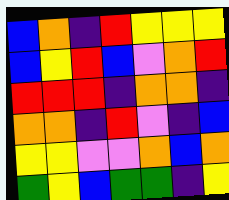[["blue", "orange", "indigo", "red", "yellow", "yellow", "yellow"], ["blue", "yellow", "red", "blue", "violet", "orange", "red"], ["red", "red", "red", "indigo", "orange", "orange", "indigo"], ["orange", "orange", "indigo", "red", "violet", "indigo", "blue"], ["yellow", "yellow", "violet", "violet", "orange", "blue", "orange"], ["green", "yellow", "blue", "green", "green", "indigo", "yellow"]]